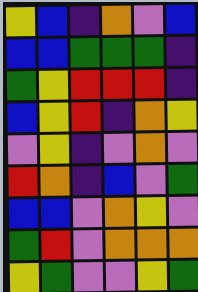[["yellow", "blue", "indigo", "orange", "violet", "blue"], ["blue", "blue", "green", "green", "green", "indigo"], ["green", "yellow", "red", "red", "red", "indigo"], ["blue", "yellow", "red", "indigo", "orange", "yellow"], ["violet", "yellow", "indigo", "violet", "orange", "violet"], ["red", "orange", "indigo", "blue", "violet", "green"], ["blue", "blue", "violet", "orange", "yellow", "violet"], ["green", "red", "violet", "orange", "orange", "orange"], ["yellow", "green", "violet", "violet", "yellow", "green"]]